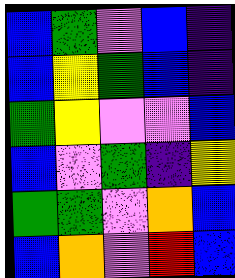[["blue", "green", "violet", "blue", "indigo"], ["blue", "yellow", "green", "blue", "indigo"], ["green", "yellow", "violet", "violet", "blue"], ["blue", "violet", "green", "indigo", "yellow"], ["green", "green", "violet", "orange", "blue"], ["blue", "orange", "violet", "red", "blue"]]